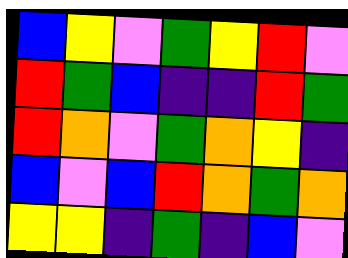[["blue", "yellow", "violet", "green", "yellow", "red", "violet"], ["red", "green", "blue", "indigo", "indigo", "red", "green"], ["red", "orange", "violet", "green", "orange", "yellow", "indigo"], ["blue", "violet", "blue", "red", "orange", "green", "orange"], ["yellow", "yellow", "indigo", "green", "indigo", "blue", "violet"]]